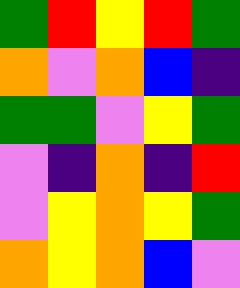[["green", "red", "yellow", "red", "green"], ["orange", "violet", "orange", "blue", "indigo"], ["green", "green", "violet", "yellow", "green"], ["violet", "indigo", "orange", "indigo", "red"], ["violet", "yellow", "orange", "yellow", "green"], ["orange", "yellow", "orange", "blue", "violet"]]